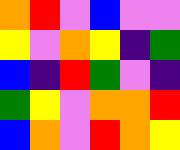[["orange", "red", "violet", "blue", "violet", "violet"], ["yellow", "violet", "orange", "yellow", "indigo", "green"], ["blue", "indigo", "red", "green", "violet", "indigo"], ["green", "yellow", "violet", "orange", "orange", "red"], ["blue", "orange", "violet", "red", "orange", "yellow"]]